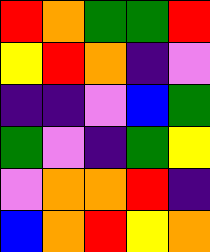[["red", "orange", "green", "green", "red"], ["yellow", "red", "orange", "indigo", "violet"], ["indigo", "indigo", "violet", "blue", "green"], ["green", "violet", "indigo", "green", "yellow"], ["violet", "orange", "orange", "red", "indigo"], ["blue", "orange", "red", "yellow", "orange"]]